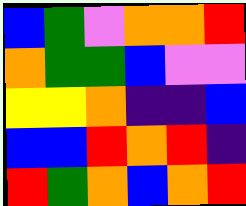[["blue", "green", "violet", "orange", "orange", "red"], ["orange", "green", "green", "blue", "violet", "violet"], ["yellow", "yellow", "orange", "indigo", "indigo", "blue"], ["blue", "blue", "red", "orange", "red", "indigo"], ["red", "green", "orange", "blue", "orange", "red"]]